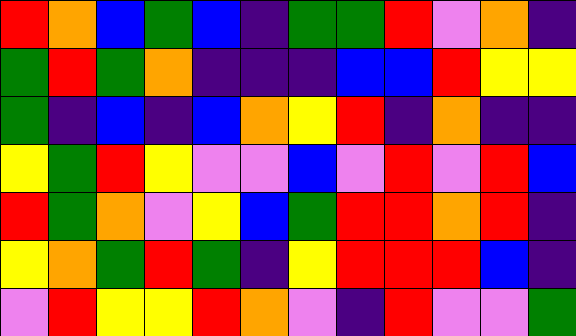[["red", "orange", "blue", "green", "blue", "indigo", "green", "green", "red", "violet", "orange", "indigo"], ["green", "red", "green", "orange", "indigo", "indigo", "indigo", "blue", "blue", "red", "yellow", "yellow"], ["green", "indigo", "blue", "indigo", "blue", "orange", "yellow", "red", "indigo", "orange", "indigo", "indigo"], ["yellow", "green", "red", "yellow", "violet", "violet", "blue", "violet", "red", "violet", "red", "blue"], ["red", "green", "orange", "violet", "yellow", "blue", "green", "red", "red", "orange", "red", "indigo"], ["yellow", "orange", "green", "red", "green", "indigo", "yellow", "red", "red", "red", "blue", "indigo"], ["violet", "red", "yellow", "yellow", "red", "orange", "violet", "indigo", "red", "violet", "violet", "green"]]